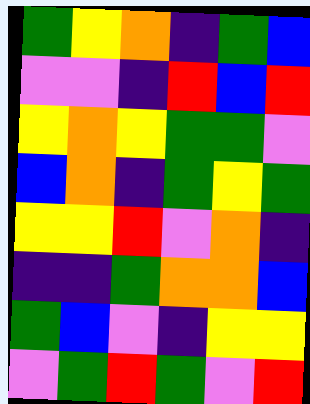[["green", "yellow", "orange", "indigo", "green", "blue"], ["violet", "violet", "indigo", "red", "blue", "red"], ["yellow", "orange", "yellow", "green", "green", "violet"], ["blue", "orange", "indigo", "green", "yellow", "green"], ["yellow", "yellow", "red", "violet", "orange", "indigo"], ["indigo", "indigo", "green", "orange", "orange", "blue"], ["green", "blue", "violet", "indigo", "yellow", "yellow"], ["violet", "green", "red", "green", "violet", "red"]]